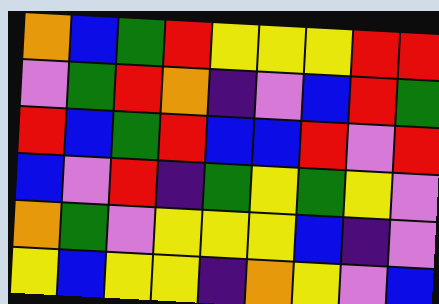[["orange", "blue", "green", "red", "yellow", "yellow", "yellow", "red", "red"], ["violet", "green", "red", "orange", "indigo", "violet", "blue", "red", "green"], ["red", "blue", "green", "red", "blue", "blue", "red", "violet", "red"], ["blue", "violet", "red", "indigo", "green", "yellow", "green", "yellow", "violet"], ["orange", "green", "violet", "yellow", "yellow", "yellow", "blue", "indigo", "violet"], ["yellow", "blue", "yellow", "yellow", "indigo", "orange", "yellow", "violet", "blue"]]